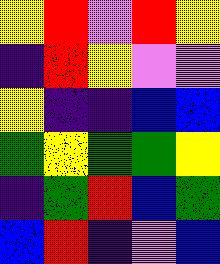[["yellow", "red", "violet", "red", "yellow"], ["indigo", "red", "yellow", "violet", "violet"], ["yellow", "indigo", "indigo", "blue", "blue"], ["green", "yellow", "green", "green", "yellow"], ["indigo", "green", "red", "blue", "green"], ["blue", "red", "indigo", "violet", "blue"]]